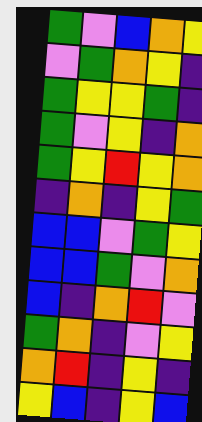[["green", "violet", "blue", "orange", "yellow"], ["violet", "green", "orange", "yellow", "indigo"], ["green", "yellow", "yellow", "green", "indigo"], ["green", "violet", "yellow", "indigo", "orange"], ["green", "yellow", "red", "yellow", "orange"], ["indigo", "orange", "indigo", "yellow", "green"], ["blue", "blue", "violet", "green", "yellow"], ["blue", "blue", "green", "violet", "orange"], ["blue", "indigo", "orange", "red", "violet"], ["green", "orange", "indigo", "violet", "yellow"], ["orange", "red", "indigo", "yellow", "indigo"], ["yellow", "blue", "indigo", "yellow", "blue"]]